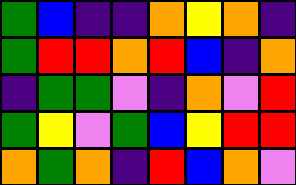[["green", "blue", "indigo", "indigo", "orange", "yellow", "orange", "indigo"], ["green", "red", "red", "orange", "red", "blue", "indigo", "orange"], ["indigo", "green", "green", "violet", "indigo", "orange", "violet", "red"], ["green", "yellow", "violet", "green", "blue", "yellow", "red", "red"], ["orange", "green", "orange", "indigo", "red", "blue", "orange", "violet"]]